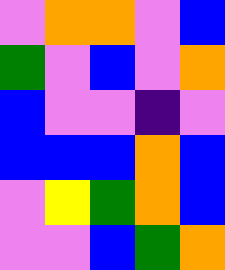[["violet", "orange", "orange", "violet", "blue"], ["green", "violet", "blue", "violet", "orange"], ["blue", "violet", "violet", "indigo", "violet"], ["blue", "blue", "blue", "orange", "blue"], ["violet", "yellow", "green", "orange", "blue"], ["violet", "violet", "blue", "green", "orange"]]